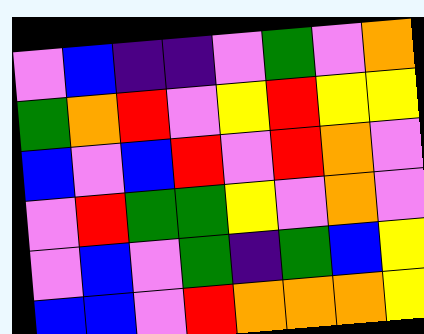[["violet", "blue", "indigo", "indigo", "violet", "green", "violet", "orange"], ["green", "orange", "red", "violet", "yellow", "red", "yellow", "yellow"], ["blue", "violet", "blue", "red", "violet", "red", "orange", "violet"], ["violet", "red", "green", "green", "yellow", "violet", "orange", "violet"], ["violet", "blue", "violet", "green", "indigo", "green", "blue", "yellow"], ["blue", "blue", "violet", "red", "orange", "orange", "orange", "yellow"]]